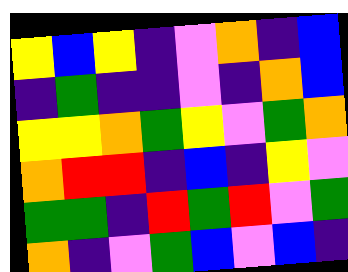[["yellow", "blue", "yellow", "indigo", "violet", "orange", "indigo", "blue"], ["indigo", "green", "indigo", "indigo", "violet", "indigo", "orange", "blue"], ["yellow", "yellow", "orange", "green", "yellow", "violet", "green", "orange"], ["orange", "red", "red", "indigo", "blue", "indigo", "yellow", "violet"], ["green", "green", "indigo", "red", "green", "red", "violet", "green"], ["orange", "indigo", "violet", "green", "blue", "violet", "blue", "indigo"]]